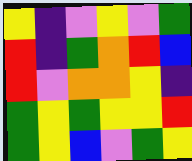[["yellow", "indigo", "violet", "yellow", "violet", "green"], ["red", "indigo", "green", "orange", "red", "blue"], ["red", "violet", "orange", "orange", "yellow", "indigo"], ["green", "yellow", "green", "yellow", "yellow", "red"], ["green", "yellow", "blue", "violet", "green", "yellow"]]